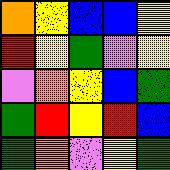[["orange", "yellow", "blue", "blue", "yellow"], ["red", "yellow", "green", "violet", "yellow"], ["violet", "orange", "yellow", "blue", "green"], ["green", "red", "yellow", "red", "blue"], ["green", "orange", "violet", "yellow", "green"]]